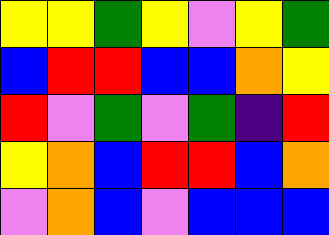[["yellow", "yellow", "green", "yellow", "violet", "yellow", "green"], ["blue", "red", "red", "blue", "blue", "orange", "yellow"], ["red", "violet", "green", "violet", "green", "indigo", "red"], ["yellow", "orange", "blue", "red", "red", "blue", "orange"], ["violet", "orange", "blue", "violet", "blue", "blue", "blue"]]